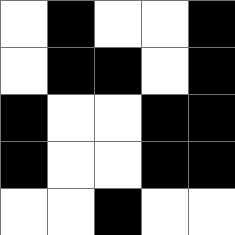[["white", "black", "white", "white", "black"], ["white", "black", "black", "white", "black"], ["black", "white", "white", "black", "black"], ["black", "white", "white", "black", "black"], ["white", "white", "black", "white", "white"]]